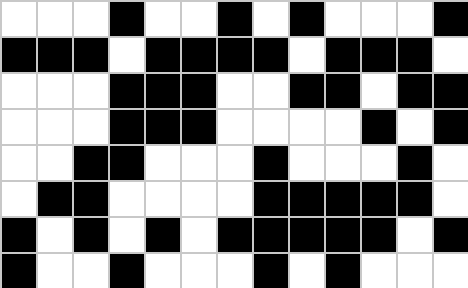[["white", "white", "white", "black", "white", "white", "black", "white", "black", "white", "white", "white", "black"], ["black", "black", "black", "white", "black", "black", "black", "black", "white", "black", "black", "black", "white"], ["white", "white", "white", "black", "black", "black", "white", "white", "black", "black", "white", "black", "black"], ["white", "white", "white", "black", "black", "black", "white", "white", "white", "white", "black", "white", "black"], ["white", "white", "black", "black", "white", "white", "white", "black", "white", "white", "white", "black", "white"], ["white", "black", "black", "white", "white", "white", "white", "black", "black", "black", "black", "black", "white"], ["black", "white", "black", "white", "black", "white", "black", "black", "black", "black", "black", "white", "black"], ["black", "white", "white", "black", "white", "white", "white", "black", "white", "black", "white", "white", "white"]]